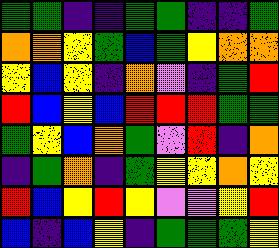[["green", "green", "indigo", "indigo", "green", "green", "indigo", "indigo", "green"], ["orange", "orange", "yellow", "green", "blue", "green", "yellow", "orange", "orange"], ["yellow", "blue", "yellow", "indigo", "orange", "violet", "indigo", "green", "red"], ["red", "blue", "yellow", "blue", "red", "red", "red", "green", "green"], ["green", "yellow", "blue", "orange", "green", "violet", "red", "indigo", "orange"], ["indigo", "green", "orange", "indigo", "green", "yellow", "yellow", "orange", "yellow"], ["red", "blue", "yellow", "red", "yellow", "violet", "violet", "yellow", "red"], ["blue", "indigo", "blue", "yellow", "indigo", "green", "green", "green", "yellow"]]